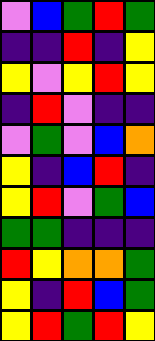[["violet", "blue", "green", "red", "green"], ["indigo", "indigo", "red", "indigo", "yellow"], ["yellow", "violet", "yellow", "red", "yellow"], ["indigo", "red", "violet", "indigo", "indigo"], ["violet", "green", "violet", "blue", "orange"], ["yellow", "indigo", "blue", "red", "indigo"], ["yellow", "red", "violet", "green", "blue"], ["green", "green", "indigo", "indigo", "indigo"], ["red", "yellow", "orange", "orange", "green"], ["yellow", "indigo", "red", "blue", "green"], ["yellow", "red", "green", "red", "yellow"]]